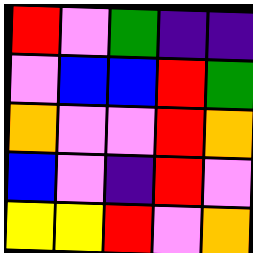[["red", "violet", "green", "indigo", "indigo"], ["violet", "blue", "blue", "red", "green"], ["orange", "violet", "violet", "red", "orange"], ["blue", "violet", "indigo", "red", "violet"], ["yellow", "yellow", "red", "violet", "orange"]]